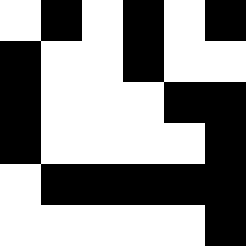[["white", "black", "white", "black", "white", "black"], ["black", "white", "white", "black", "white", "white"], ["black", "white", "white", "white", "black", "black"], ["black", "white", "white", "white", "white", "black"], ["white", "black", "black", "black", "black", "black"], ["white", "white", "white", "white", "white", "black"]]